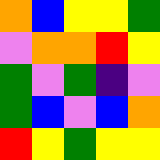[["orange", "blue", "yellow", "yellow", "green"], ["violet", "orange", "orange", "red", "yellow"], ["green", "violet", "green", "indigo", "violet"], ["green", "blue", "violet", "blue", "orange"], ["red", "yellow", "green", "yellow", "yellow"]]